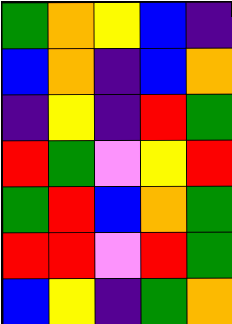[["green", "orange", "yellow", "blue", "indigo"], ["blue", "orange", "indigo", "blue", "orange"], ["indigo", "yellow", "indigo", "red", "green"], ["red", "green", "violet", "yellow", "red"], ["green", "red", "blue", "orange", "green"], ["red", "red", "violet", "red", "green"], ["blue", "yellow", "indigo", "green", "orange"]]